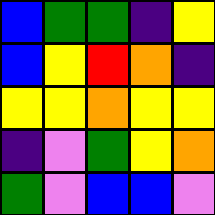[["blue", "green", "green", "indigo", "yellow"], ["blue", "yellow", "red", "orange", "indigo"], ["yellow", "yellow", "orange", "yellow", "yellow"], ["indigo", "violet", "green", "yellow", "orange"], ["green", "violet", "blue", "blue", "violet"]]